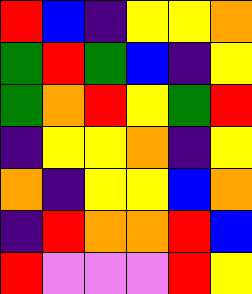[["red", "blue", "indigo", "yellow", "yellow", "orange"], ["green", "red", "green", "blue", "indigo", "yellow"], ["green", "orange", "red", "yellow", "green", "red"], ["indigo", "yellow", "yellow", "orange", "indigo", "yellow"], ["orange", "indigo", "yellow", "yellow", "blue", "orange"], ["indigo", "red", "orange", "orange", "red", "blue"], ["red", "violet", "violet", "violet", "red", "yellow"]]